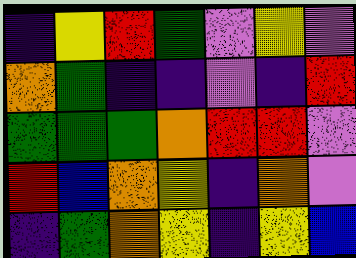[["indigo", "yellow", "red", "green", "violet", "yellow", "violet"], ["orange", "green", "indigo", "indigo", "violet", "indigo", "red"], ["green", "green", "green", "orange", "red", "red", "violet"], ["red", "blue", "orange", "yellow", "indigo", "orange", "violet"], ["indigo", "green", "orange", "yellow", "indigo", "yellow", "blue"]]